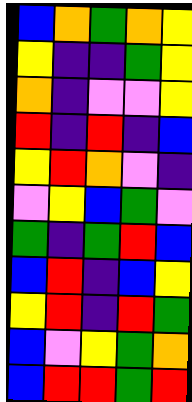[["blue", "orange", "green", "orange", "yellow"], ["yellow", "indigo", "indigo", "green", "yellow"], ["orange", "indigo", "violet", "violet", "yellow"], ["red", "indigo", "red", "indigo", "blue"], ["yellow", "red", "orange", "violet", "indigo"], ["violet", "yellow", "blue", "green", "violet"], ["green", "indigo", "green", "red", "blue"], ["blue", "red", "indigo", "blue", "yellow"], ["yellow", "red", "indigo", "red", "green"], ["blue", "violet", "yellow", "green", "orange"], ["blue", "red", "red", "green", "red"]]